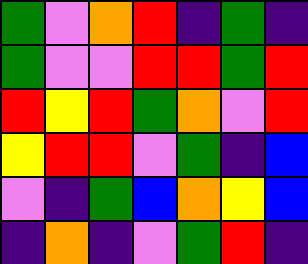[["green", "violet", "orange", "red", "indigo", "green", "indigo"], ["green", "violet", "violet", "red", "red", "green", "red"], ["red", "yellow", "red", "green", "orange", "violet", "red"], ["yellow", "red", "red", "violet", "green", "indigo", "blue"], ["violet", "indigo", "green", "blue", "orange", "yellow", "blue"], ["indigo", "orange", "indigo", "violet", "green", "red", "indigo"]]